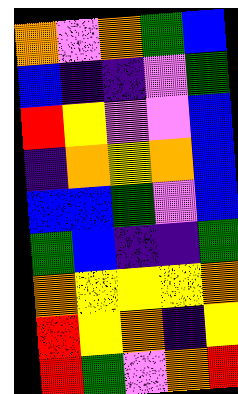[["orange", "violet", "orange", "green", "blue"], ["blue", "indigo", "indigo", "violet", "green"], ["red", "yellow", "violet", "violet", "blue"], ["indigo", "orange", "yellow", "orange", "blue"], ["blue", "blue", "green", "violet", "blue"], ["green", "blue", "indigo", "indigo", "green"], ["orange", "yellow", "yellow", "yellow", "orange"], ["red", "yellow", "orange", "indigo", "yellow"], ["red", "green", "violet", "orange", "red"]]